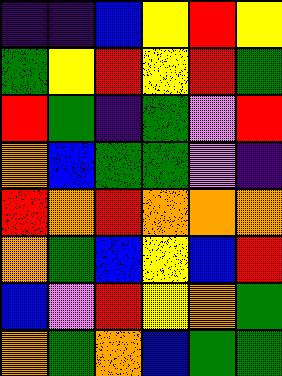[["indigo", "indigo", "blue", "yellow", "red", "yellow"], ["green", "yellow", "red", "yellow", "red", "green"], ["red", "green", "indigo", "green", "violet", "red"], ["orange", "blue", "green", "green", "violet", "indigo"], ["red", "orange", "red", "orange", "orange", "orange"], ["orange", "green", "blue", "yellow", "blue", "red"], ["blue", "violet", "red", "yellow", "orange", "green"], ["orange", "green", "orange", "blue", "green", "green"]]